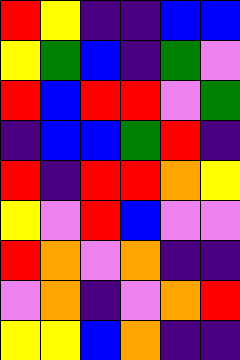[["red", "yellow", "indigo", "indigo", "blue", "blue"], ["yellow", "green", "blue", "indigo", "green", "violet"], ["red", "blue", "red", "red", "violet", "green"], ["indigo", "blue", "blue", "green", "red", "indigo"], ["red", "indigo", "red", "red", "orange", "yellow"], ["yellow", "violet", "red", "blue", "violet", "violet"], ["red", "orange", "violet", "orange", "indigo", "indigo"], ["violet", "orange", "indigo", "violet", "orange", "red"], ["yellow", "yellow", "blue", "orange", "indigo", "indigo"]]